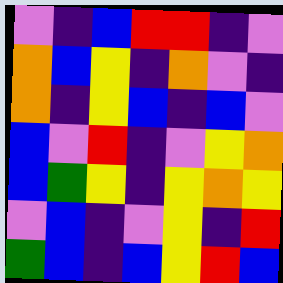[["violet", "indigo", "blue", "red", "red", "indigo", "violet"], ["orange", "blue", "yellow", "indigo", "orange", "violet", "indigo"], ["orange", "indigo", "yellow", "blue", "indigo", "blue", "violet"], ["blue", "violet", "red", "indigo", "violet", "yellow", "orange"], ["blue", "green", "yellow", "indigo", "yellow", "orange", "yellow"], ["violet", "blue", "indigo", "violet", "yellow", "indigo", "red"], ["green", "blue", "indigo", "blue", "yellow", "red", "blue"]]